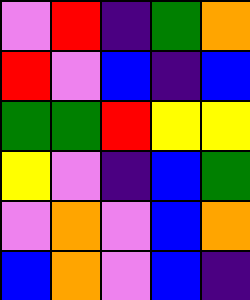[["violet", "red", "indigo", "green", "orange"], ["red", "violet", "blue", "indigo", "blue"], ["green", "green", "red", "yellow", "yellow"], ["yellow", "violet", "indigo", "blue", "green"], ["violet", "orange", "violet", "blue", "orange"], ["blue", "orange", "violet", "blue", "indigo"]]